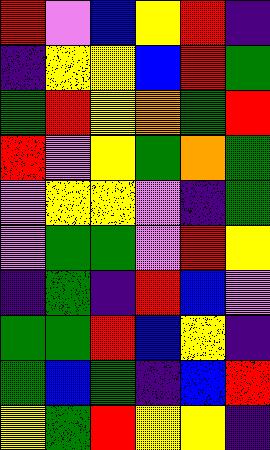[["red", "violet", "blue", "yellow", "red", "indigo"], ["indigo", "yellow", "yellow", "blue", "red", "green"], ["green", "red", "yellow", "orange", "green", "red"], ["red", "violet", "yellow", "green", "orange", "green"], ["violet", "yellow", "yellow", "violet", "indigo", "green"], ["violet", "green", "green", "violet", "red", "yellow"], ["indigo", "green", "indigo", "red", "blue", "violet"], ["green", "green", "red", "blue", "yellow", "indigo"], ["green", "blue", "green", "indigo", "blue", "red"], ["yellow", "green", "red", "yellow", "yellow", "indigo"]]